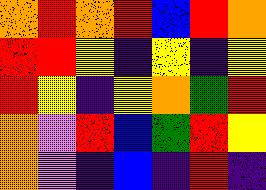[["orange", "red", "orange", "red", "blue", "red", "orange"], ["red", "red", "yellow", "indigo", "yellow", "indigo", "yellow"], ["red", "yellow", "indigo", "yellow", "orange", "green", "red"], ["orange", "violet", "red", "blue", "green", "red", "yellow"], ["orange", "violet", "indigo", "blue", "indigo", "red", "indigo"]]